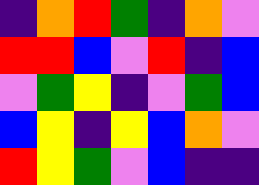[["indigo", "orange", "red", "green", "indigo", "orange", "violet"], ["red", "red", "blue", "violet", "red", "indigo", "blue"], ["violet", "green", "yellow", "indigo", "violet", "green", "blue"], ["blue", "yellow", "indigo", "yellow", "blue", "orange", "violet"], ["red", "yellow", "green", "violet", "blue", "indigo", "indigo"]]